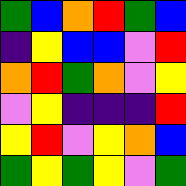[["green", "blue", "orange", "red", "green", "blue"], ["indigo", "yellow", "blue", "blue", "violet", "red"], ["orange", "red", "green", "orange", "violet", "yellow"], ["violet", "yellow", "indigo", "indigo", "indigo", "red"], ["yellow", "red", "violet", "yellow", "orange", "blue"], ["green", "yellow", "green", "yellow", "violet", "green"]]